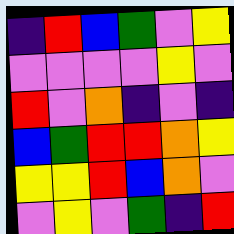[["indigo", "red", "blue", "green", "violet", "yellow"], ["violet", "violet", "violet", "violet", "yellow", "violet"], ["red", "violet", "orange", "indigo", "violet", "indigo"], ["blue", "green", "red", "red", "orange", "yellow"], ["yellow", "yellow", "red", "blue", "orange", "violet"], ["violet", "yellow", "violet", "green", "indigo", "red"]]